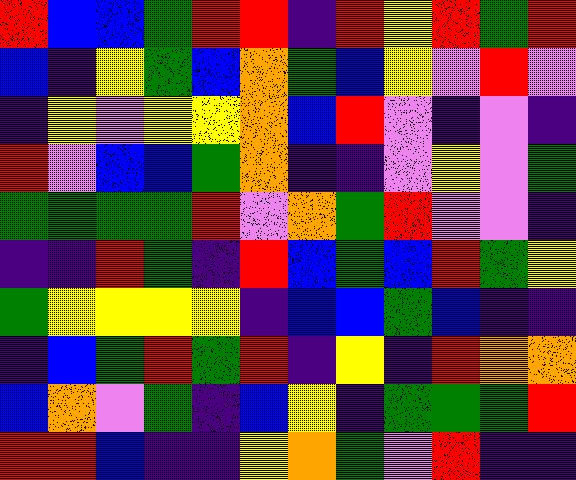[["red", "blue", "blue", "green", "red", "red", "indigo", "red", "yellow", "red", "green", "red"], ["blue", "indigo", "yellow", "green", "blue", "orange", "green", "blue", "yellow", "violet", "red", "violet"], ["indigo", "yellow", "violet", "yellow", "yellow", "orange", "blue", "red", "violet", "indigo", "violet", "indigo"], ["red", "violet", "blue", "blue", "green", "orange", "indigo", "indigo", "violet", "yellow", "violet", "green"], ["green", "green", "green", "green", "red", "violet", "orange", "green", "red", "violet", "violet", "indigo"], ["indigo", "indigo", "red", "green", "indigo", "red", "blue", "green", "blue", "red", "green", "yellow"], ["green", "yellow", "yellow", "yellow", "yellow", "indigo", "blue", "blue", "green", "blue", "indigo", "indigo"], ["indigo", "blue", "green", "red", "green", "red", "indigo", "yellow", "indigo", "red", "orange", "orange"], ["blue", "orange", "violet", "green", "indigo", "blue", "yellow", "indigo", "green", "green", "green", "red"], ["red", "red", "blue", "indigo", "indigo", "yellow", "orange", "green", "violet", "red", "indigo", "indigo"]]